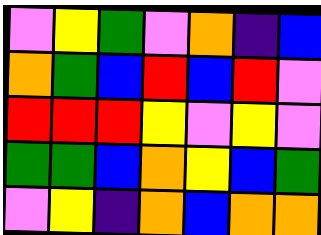[["violet", "yellow", "green", "violet", "orange", "indigo", "blue"], ["orange", "green", "blue", "red", "blue", "red", "violet"], ["red", "red", "red", "yellow", "violet", "yellow", "violet"], ["green", "green", "blue", "orange", "yellow", "blue", "green"], ["violet", "yellow", "indigo", "orange", "blue", "orange", "orange"]]